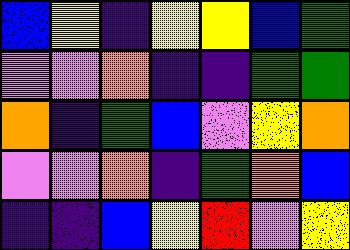[["blue", "yellow", "indigo", "yellow", "yellow", "blue", "green"], ["violet", "violet", "orange", "indigo", "indigo", "green", "green"], ["orange", "indigo", "green", "blue", "violet", "yellow", "orange"], ["violet", "violet", "orange", "indigo", "green", "orange", "blue"], ["indigo", "indigo", "blue", "yellow", "red", "violet", "yellow"]]